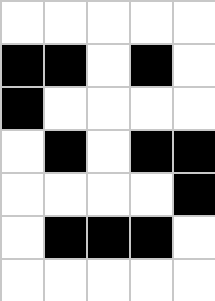[["white", "white", "white", "white", "white"], ["black", "black", "white", "black", "white"], ["black", "white", "white", "white", "white"], ["white", "black", "white", "black", "black"], ["white", "white", "white", "white", "black"], ["white", "black", "black", "black", "white"], ["white", "white", "white", "white", "white"]]